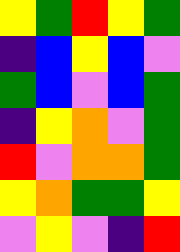[["yellow", "green", "red", "yellow", "green"], ["indigo", "blue", "yellow", "blue", "violet"], ["green", "blue", "violet", "blue", "green"], ["indigo", "yellow", "orange", "violet", "green"], ["red", "violet", "orange", "orange", "green"], ["yellow", "orange", "green", "green", "yellow"], ["violet", "yellow", "violet", "indigo", "red"]]